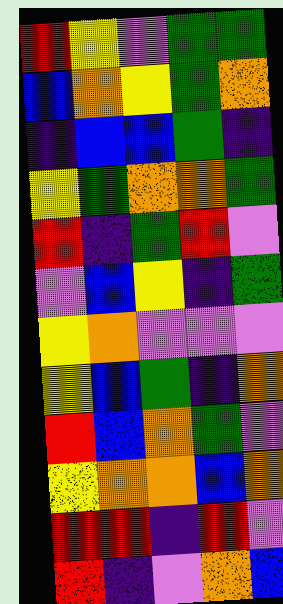[["red", "yellow", "violet", "green", "green"], ["blue", "orange", "yellow", "green", "orange"], ["indigo", "blue", "blue", "green", "indigo"], ["yellow", "green", "orange", "orange", "green"], ["red", "indigo", "green", "red", "violet"], ["violet", "blue", "yellow", "indigo", "green"], ["yellow", "orange", "violet", "violet", "violet"], ["yellow", "blue", "green", "indigo", "orange"], ["red", "blue", "orange", "green", "violet"], ["yellow", "orange", "orange", "blue", "orange"], ["red", "red", "indigo", "red", "violet"], ["red", "indigo", "violet", "orange", "blue"]]